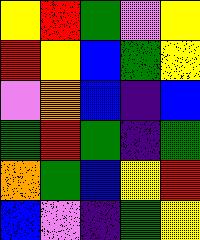[["yellow", "red", "green", "violet", "yellow"], ["red", "yellow", "blue", "green", "yellow"], ["violet", "orange", "blue", "indigo", "blue"], ["green", "red", "green", "indigo", "green"], ["orange", "green", "blue", "yellow", "red"], ["blue", "violet", "indigo", "green", "yellow"]]